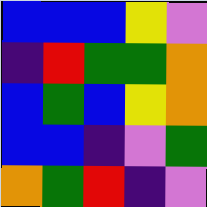[["blue", "blue", "blue", "yellow", "violet"], ["indigo", "red", "green", "green", "orange"], ["blue", "green", "blue", "yellow", "orange"], ["blue", "blue", "indigo", "violet", "green"], ["orange", "green", "red", "indigo", "violet"]]